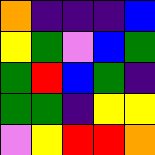[["orange", "indigo", "indigo", "indigo", "blue"], ["yellow", "green", "violet", "blue", "green"], ["green", "red", "blue", "green", "indigo"], ["green", "green", "indigo", "yellow", "yellow"], ["violet", "yellow", "red", "red", "orange"]]